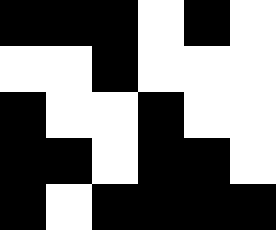[["black", "black", "black", "white", "black", "white"], ["white", "white", "black", "white", "white", "white"], ["black", "white", "white", "black", "white", "white"], ["black", "black", "white", "black", "black", "white"], ["black", "white", "black", "black", "black", "black"]]